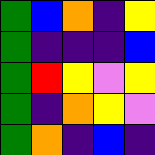[["green", "blue", "orange", "indigo", "yellow"], ["green", "indigo", "indigo", "indigo", "blue"], ["green", "red", "yellow", "violet", "yellow"], ["green", "indigo", "orange", "yellow", "violet"], ["green", "orange", "indigo", "blue", "indigo"]]